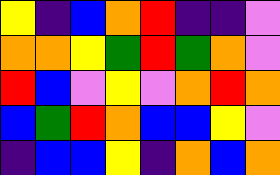[["yellow", "indigo", "blue", "orange", "red", "indigo", "indigo", "violet"], ["orange", "orange", "yellow", "green", "red", "green", "orange", "violet"], ["red", "blue", "violet", "yellow", "violet", "orange", "red", "orange"], ["blue", "green", "red", "orange", "blue", "blue", "yellow", "violet"], ["indigo", "blue", "blue", "yellow", "indigo", "orange", "blue", "orange"]]